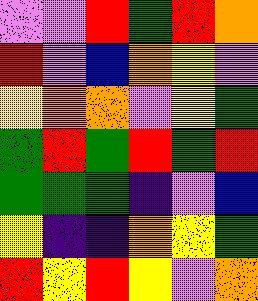[["violet", "violet", "red", "green", "red", "orange"], ["red", "violet", "blue", "orange", "yellow", "violet"], ["yellow", "orange", "orange", "violet", "yellow", "green"], ["green", "red", "green", "red", "green", "red"], ["green", "green", "green", "indigo", "violet", "blue"], ["yellow", "indigo", "indigo", "orange", "yellow", "green"], ["red", "yellow", "red", "yellow", "violet", "orange"]]